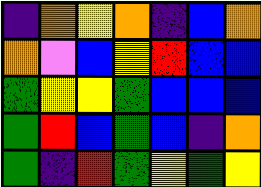[["indigo", "orange", "yellow", "orange", "indigo", "blue", "orange"], ["orange", "violet", "blue", "yellow", "red", "blue", "blue"], ["green", "yellow", "yellow", "green", "blue", "blue", "blue"], ["green", "red", "blue", "green", "blue", "indigo", "orange"], ["green", "indigo", "red", "green", "yellow", "green", "yellow"]]